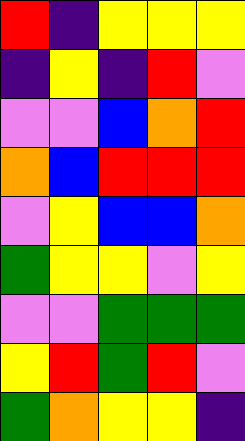[["red", "indigo", "yellow", "yellow", "yellow"], ["indigo", "yellow", "indigo", "red", "violet"], ["violet", "violet", "blue", "orange", "red"], ["orange", "blue", "red", "red", "red"], ["violet", "yellow", "blue", "blue", "orange"], ["green", "yellow", "yellow", "violet", "yellow"], ["violet", "violet", "green", "green", "green"], ["yellow", "red", "green", "red", "violet"], ["green", "orange", "yellow", "yellow", "indigo"]]